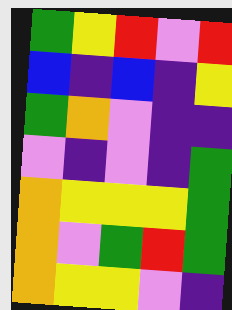[["green", "yellow", "red", "violet", "red"], ["blue", "indigo", "blue", "indigo", "yellow"], ["green", "orange", "violet", "indigo", "indigo"], ["violet", "indigo", "violet", "indigo", "green"], ["orange", "yellow", "yellow", "yellow", "green"], ["orange", "violet", "green", "red", "green"], ["orange", "yellow", "yellow", "violet", "indigo"]]